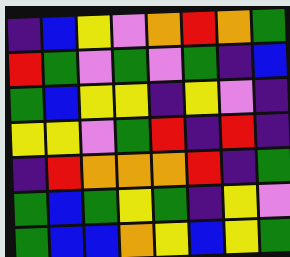[["indigo", "blue", "yellow", "violet", "orange", "red", "orange", "green"], ["red", "green", "violet", "green", "violet", "green", "indigo", "blue"], ["green", "blue", "yellow", "yellow", "indigo", "yellow", "violet", "indigo"], ["yellow", "yellow", "violet", "green", "red", "indigo", "red", "indigo"], ["indigo", "red", "orange", "orange", "orange", "red", "indigo", "green"], ["green", "blue", "green", "yellow", "green", "indigo", "yellow", "violet"], ["green", "blue", "blue", "orange", "yellow", "blue", "yellow", "green"]]